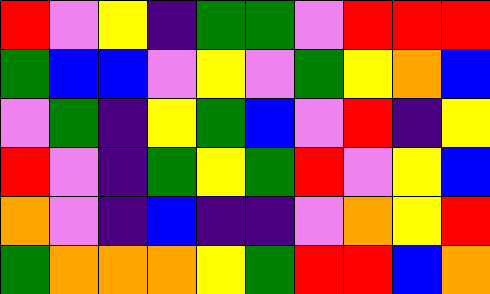[["red", "violet", "yellow", "indigo", "green", "green", "violet", "red", "red", "red"], ["green", "blue", "blue", "violet", "yellow", "violet", "green", "yellow", "orange", "blue"], ["violet", "green", "indigo", "yellow", "green", "blue", "violet", "red", "indigo", "yellow"], ["red", "violet", "indigo", "green", "yellow", "green", "red", "violet", "yellow", "blue"], ["orange", "violet", "indigo", "blue", "indigo", "indigo", "violet", "orange", "yellow", "red"], ["green", "orange", "orange", "orange", "yellow", "green", "red", "red", "blue", "orange"]]